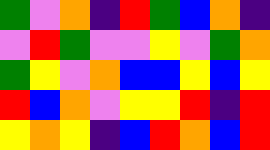[["green", "violet", "orange", "indigo", "red", "green", "blue", "orange", "indigo"], ["violet", "red", "green", "violet", "violet", "yellow", "violet", "green", "orange"], ["green", "yellow", "violet", "orange", "blue", "blue", "yellow", "blue", "yellow"], ["red", "blue", "orange", "violet", "yellow", "yellow", "red", "indigo", "red"], ["yellow", "orange", "yellow", "indigo", "blue", "red", "orange", "blue", "red"]]